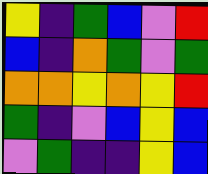[["yellow", "indigo", "green", "blue", "violet", "red"], ["blue", "indigo", "orange", "green", "violet", "green"], ["orange", "orange", "yellow", "orange", "yellow", "red"], ["green", "indigo", "violet", "blue", "yellow", "blue"], ["violet", "green", "indigo", "indigo", "yellow", "blue"]]